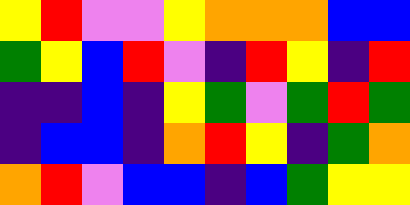[["yellow", "red", "violet", "violet", "yellow", "orange", "orange", "orange", "blue", "blue"], ["green", "yellow", "blue", "red", "violet", "indigo", "red", "yellow", "indigo", "red"], ["indigo", "indigo", "blue", "indigo", "yellow", "green", "violet", "green", "red", "green"], ["indigo", "blue", "blue", "indigo", "orange", "red", "yellow", "indigo", "green", "orange"], ["orange", "red", "violet", "blue", "blue", "indigo", "blue", "green", "yellow", "yellow"]]